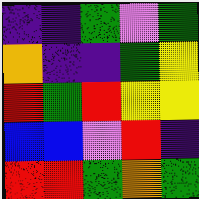[["indigo", "indigo", "green", "violet", "green"], ["orange", "indigo", "indigo", "green", "yellow"], ["red", "green", "red", "yellow", "yellow"], ["blue", "blue", "violet", "red", "indigo"], ["red", "red", "green", "orange", "green"]]